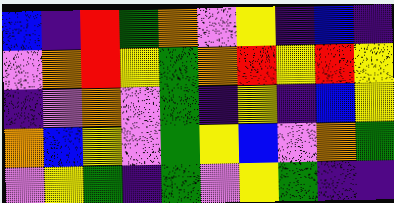[["blue", "indigo", "red", "green", "orange", "violet", "yellow", "indigo", "blue", "indigo"], ["violet", "orange", "red", "yellow", "green", "orange", "red", "yellow", "red", "yellow"], ["indigo", "violet", "orange", "violet", "green", "indigo", "yellow", "indigo", "blue", "yellow"], ["orange", "blue", "yellow", "violet", "green", "yellow", "blue", "violet", "orange", "green"], ["violet", "yellow", "green", "indigo", "green", "violet", "yellow", "green", "indigo", "indigo"]]